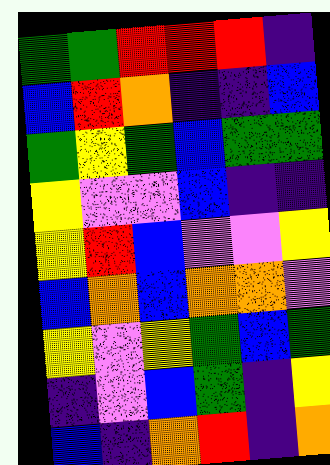[["green", "green", "red", "red", "red", "indigo"], ["blue", "red", "orange", "indigo", "indigo", "blue"], ["green", "yellow", "green", "blue", "green", "green"], ["yellow", "violet", "violet", "blue", "indigo", "indigo"], ["yellow", "red", "blue", "violet", "violet", "yellow"], ["blue", "orange", "blue", "orange", "orange", "violet"], ["yellow", "violet", "yellow", "green", "blue", "green"], ["indigo", "violet", "blue", "green", "indigo", "yellow"], ["blue", "indigo", "orange", "red", "indigo", "orange"]]